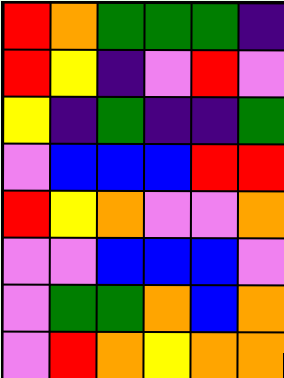[["red", "orange", "green", "green", "green", "indigo"], ["red", "yellow", "indigo", "violet", "red", "violet"], ["yellow", "indigo", "green", "indigo", "indigo", "green"], ["violet", "blue", "blue", "blue", "red", "red"], ["red", "yellow", "orange", "violet", "violet", "orange"], ["violet", "violet", "blue", "blue", "blue", "violet"], ["violet", "green", "green", "orange", "blue", "orange"], ["violet", "red", "orange", "yellow", "orange", "orange"]]